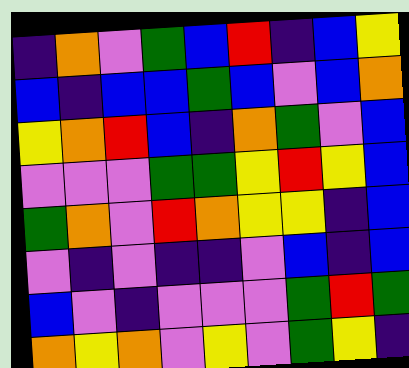[["indigo", "orange", "violet", "green", "blue", "red", "indigo", "blue", "yellow"], ["blue", "indigo", "blue", "blue", "green", "blue", "violet", "blue", "orange"], ["yellow", "orange", "red", "blue", "indigo", "orange", "green", "violet", "blue"], ["violet", "violet", "violet", "green", "green", "yellow", "red", "yellow", "blue"], ["green", "orange", "violet", "red", "orange", "yellow", "yellow", "indigo", "blue"], ["violet", "indigo", "violet", "indigo", "indigo", "violet", "blue", "indigo", "blue"], ["blue", "violet", "indigo", "violet", "violet", "violet", "green", "red", "green"], ["orange", "yellow", "orange", "violet", "yellow", "violet", "green", "yellow", "indigo"]]